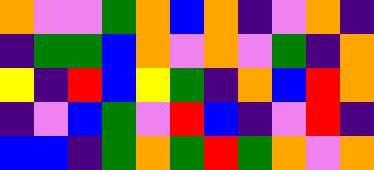[["orange", "violet", "violet", "green", "orange", "blue", "orange", "indigo", "violet", "orange", "indigo"], ["indigo", "green", "green", "blue", "orange", "violet", "orange", "violet", "green", "indigo", "orange"], ["yellow", "indigo", "red", "blue", "yellow", "green", "indigo", "orange", "blue", "red", "orange"], ["indigo", "violet", "blue", "green", "violet", "red", "blue", "indigo", "violet", "red", "indigo"], ["blue", "blue", "indigo", "green", "orange", "green", "red", "green", "orange", "violet", "orange"]]